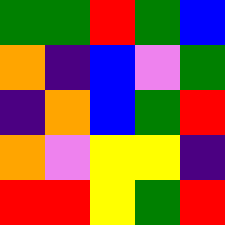[["green", "green", "red", "green", "blue"], ["orange", "indigo", "blue", "violet", "green"], ["indigo", "orange", "blue", "green", "red"], ["orange", "violet", "yellow", "yellow", "indigo"], ["red", "red", "yellow", "green", "red"]]